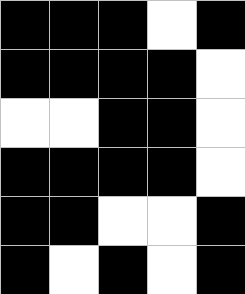[["black", "black", "black", "white", "black"], ["black", "black", "black", "black", "white"], ["white", "white", "black", "black", "white"], ["black", "black", "black", "black", "white"], ["black", "black", "white", "white", "black"], ["black", "white", "black", "white", "black"]]